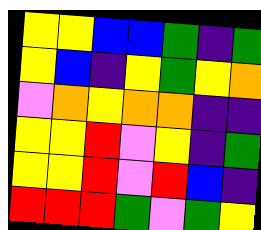[["yellow", "yellow", "blue", "blue", "green", "indigo", "green"], ["yellow", "blue", "indigo", "yellow", "green", "yellow", "orange"], ["violet", "orange", "yellow", "orange", "orange", "indigo", "indigo"], ["yellow", "yellow", "red", "violet", "yellow", "indigo", "green"], ["yellow", "yellow", "red", "violet", "red", "blue", "indigo"], ["red", "red", "red", "green", "violet", "green", "yellow"]]